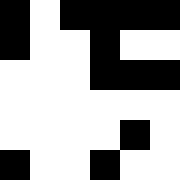[["black", "white", "black", "black", "black", "black"], ["black", "white", "white", "black", "white", "white"], ["white", "white", "white", "black", "black", "black"], ["white", "white", "white", "white", "white", "white"], ["white", "white", "white", "white", "black", "white"], ["black", "white", "white", "black", "white", "white"]]